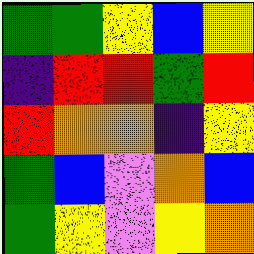[["green", "green", "yellow", "blue", "yellow"], ["indigo", "red", "red", "green", "red"], ["red", "orange", "orange", "indigo", "yellow"], ["green", "blue", "violet", "orange", "blue"], ["green", "yellow", "violet", "yellow", "orange"]]